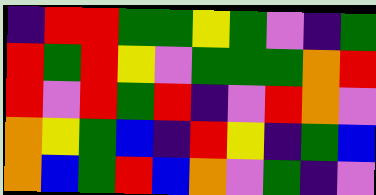[["indigo", "red", "red", "green", "green", "yellow", "green", "violet", "indigo", "green"], ["red", "green", "red", "yellow", "violet", "green", "green", "green", "orange", "red"], ["red", "violet", "red", "green", "red", "indigo", "violet", "red", "orange", "violet"], ["orange", "yellow", "green", "blue", "indigo", "red", "yellow", "indigo", "green", "blue"], ["orange", "blue", "green", "red", "blue", "orange", "violet", "green", "indigo", "violet"]]